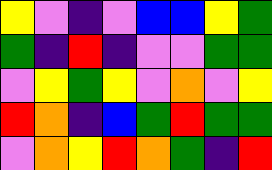[["yellow", "violet", "indigo", "violet", "blue", "blue", "yellow", "green"], ["green", "indigo", "red", "indigo", "violet", "violet", "green", "green"], ["violet", "yellow", "green", "yellow", "violet", "orange", "violet", "yellow"], ["red", "orange", "indigo", "blue", "green", "red", "green", "green"], ["violet", "orange", "yellow", "red", "orange", "green", "indigo", "red"]]